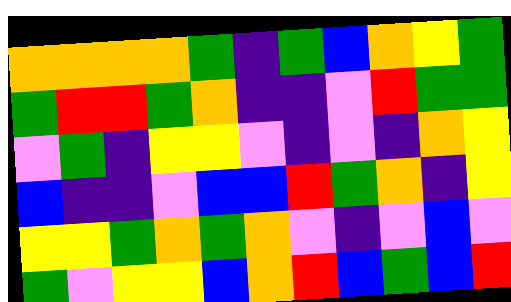[["orange", "orange", "orange", "orange", "green", "indigo", "green", "blue", "orange", "yellow", "green"], ["green", "red", "red", "green", "orange", "indigo", "indigo", "violet", "red", "green", "green"], ["violet", "green", "indigo", "yellow", "yellow", "violet", "indigo", "violet", "indigo", "orange", "yellow"], ["blue", "indigo", "indigo", "violet", "blue", "blue", "red", "green", "orange", "indigo", "yellow"], ["yellow", "yellow", "green", "orange", "green", "orange", "violet", "indigo", "violet", "blue", "violet"], ["green", "violet", "yellow", "yellow", "blue", "orange", "red", "blue", "green", "blue", "red"]]